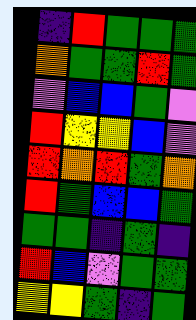[["indigo", "red", "green", "green", "green"], ["orange", "green", "green", "red", "green"], ["violet", "blue", "blue", "green", "violet"], ["red", "yellow", "yellow", "blue", "violet"], ["red", "orange", "red", "green", "orange"], ["red", "green", "blue", "blue", "green"], ["green", "green", "indigo", "green", "indigo"], ["red", "blue", "violet", "green", "green"], ["yellow", "yellow", "green", "indigo", "green"]]